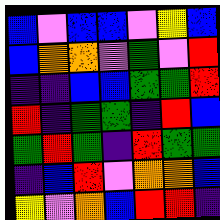[["blue", "violet", "blue", "blue", "violet", "yellow", "blue"], ["blue", "orange", "orange", "violet", "green", "violet", "red"], ["indigo", "indigo", "blue", "blue", "green", "green", "red"], ["red", "indigo", "green", "green", "indigo", "red", "blue"], ["green", "red", "green", "indigo", "red", "green", "green"], ["indigo", "blue", "red", "violet", "orange", "orange", "blue"], ["yellow", "violet", "orange", "blue", "red", "red", "indigo"]]